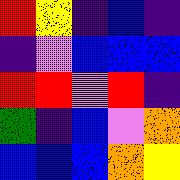[["red", "yellow", "indigo", "blue", "indigo"], ["indigo", "violet", "blue", "blue", "blue"], ["red", "red", "violet", "red", "indigo"], ["green", "indigo", "blue", "violet", "orange"], ["blue", "blue", "blue", "orange", "yellow"]]